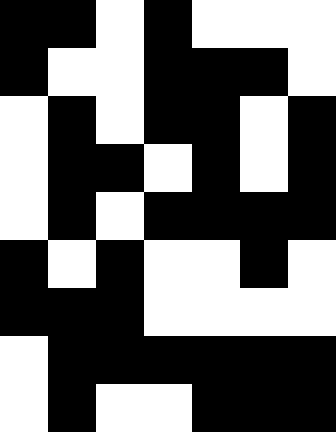[["black", "black", "white", "black", "white", "white", "white"], ["black", "white", "white", "black", "black", "black", "white"], ["white", "black", "white", "black", "black", "white", "black"], ["white", "black", "black", "white", "black", "white", "black"], ["white", "black", "white", "black", "black", "black", "black"], ["black", "white", "black", "white", "white", "black", "white"], ["black", "black", "black", "white", "white", "white", "white"], ["white", "black", "black", "black", "black", "black", "black"], ["white", "black", "white", "white", "black", "black", "black"]]